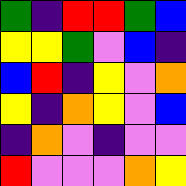[["green", "indigo", "red", "red", "green", "blue"], ["yellow", "yellow", "green", "violet", "blue", "indigo"], ["blue", "red", "indigo", "yellow", "violet", "orange"], ["yellow", "indigo", "orange", "yellow", "violet", "blue"], ["indigo", "orange", "violet", "indigo", "violet", "violet"], ["red", "violet", "violet", "violet", "orange", "yellow"]]